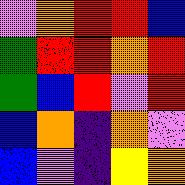[["violet", "orange", "red", "red", "blue"], ["green", "red", "red", "orange", "red"], ["green", "blue", "red", "violet", "red"], ["blue", "orange", "indigo", "orange", "violet"], ["blue", "violet", "indigo", "yellow", "orange"]]